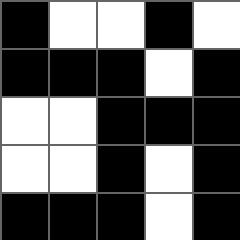[["black", "white", "white", "black", "white"], ["black", "black", "black", "white", "black"], ["white", "white", "black", "black", "black"], ["white", "white", "black", "white", "black"], ["black", "black", "black", "white", "black"]]